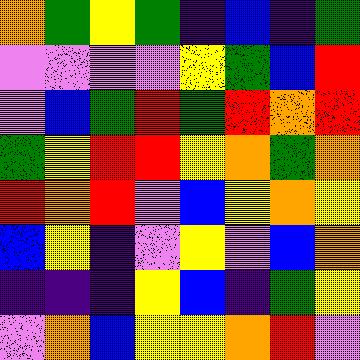[["orange", "green", "yellow", "green", "indigo", "blue", "indigo", "green"], ["violet", "violet", "violet", "violet", "yellow", "green", "blue", "red"], ["violet", "blue", "green", "red", "green", "red", "orange", "red"], ["green", "yellow", "red", "red", "yellow", "orange", "green", "orange"], ["red", "orange", "red", "violet", "blue", "yellow", "orange", "yellow"], ["blue", "yellow", "indigo", "violet", "yellow", "violet", "blue", "orange"], ["indigo", "indigo", "indigo", "yellow", "blue", "indigo", "green", "yellow"], ["violet", "orange", "blue", "yellow", "yellow", "orange", "red", "violet"]]